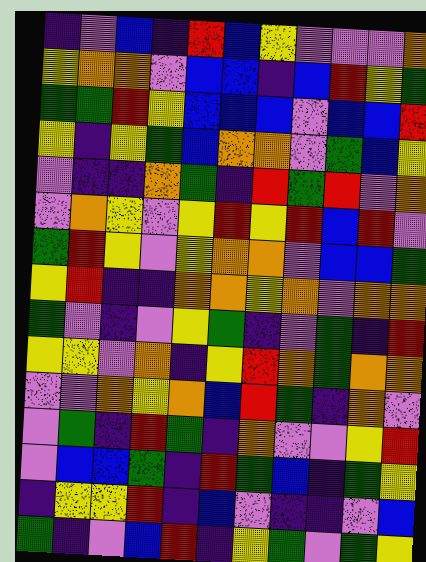[["indigo", "violet", "blue", "indigo", "red", "blue", "yellow", "violet", "violet", "violet", "orange"], ["yellow", "orange", "orange", "violet", "blue", "blue", "indigo", "blue", "red", "yellow", "green"], ["green", "green", "red", "yellow", "blue", "blue", "blue", "violet", "blue", "blue", "red"], ["yellow", "indigo", "yellow", "green", "blue", "orange", "orange", "violet", "green", "blue", "yellow"], ["violet", "indigo", "indigo", "orange", "green", "indigo", "red", "green", "red", "violet", "orange"], ["violet", "orange", "yellow", "violet", "yellow", "red", "yellow", "red", "blue", "red", "violet"], ["green", "red", "yellow", "violet", "yellow", "orange", "orange", "violet", "blue", "blue", "green"], ["yellow", "red", "indigo", "indigo", "orange", "orange", "yellow", "orange", "violet", "orange", "orange"], ["green", "violet", "indigo", "violet", "yellow", "green", "indigo", "violet", "green", "indigo", "red"], ["yellow", "yellow", "violet", "orange", "indigo", "yellow", "red", "orange", "green", "orange", "orange"], ["violet", "violet", "orange", "yellow", "orange", "blue", "red", "green", "indigo", "orange", "violet"], ["violet", "green", "indigo", "red", "green", "indigo", "orange", "violet", "violet", "yellow", "red"], ["violet", "blue", "blue", "green", "indigo", "red", "green", "blue", "indigo", "green", "yellow"], ["indigo", "yellow", "yellow", "red", "indigo", "blue", "violet", "indigo", "indigo", "violet", "blue"], ["green", "indigo", "violet", "blue", "red", "indigo", "yellow", "green", "violet", "green", "yellow"]]